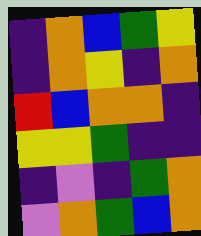[["indigo", "orange", "blue", "green", "yellow"], ["indigo", "orange", "yellow", "indigo", "orange"], ["red", "blue", "orange", "orange", "indigo"], ["yellow", "yellow", "green", "indigo", "indigo"], ["indigo", "violet", "indigo", "green", "orange"], ["violet", "orange", "green", "blue", "orange"]]